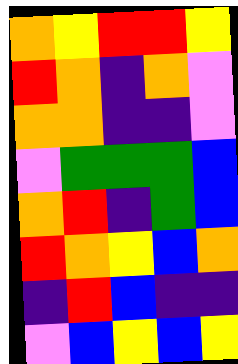[["orange", "yellow", "red", "red", "yellow"], ["red", "orange", "indigo", "orange", "violet"], ["orange", "orange", "indigo", "indigo", "violet"], ["violet", "green", "green", "green", "blue"], ["orange", "red", "indigo", "green", "blue"], ["red", "orange", "yellow", "blue", "orange"], ["indigo", "red", "blue", "indigo", "indigo"], ["violet", "blue", "yellow", "blue", "yellow"]]